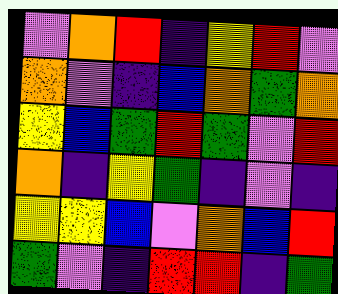[["violet", "orange", "red", "indigo", "yellow", "red", "violet"], ["orange", "violet", "indigo", "blue", "orange", "green", "orange"], ["yellow", "blue", "green", "red", "green", "violet", "red"], ["orange", "indigo", "yellow", "green", "indigo", "violet", "indigo"], ["yellow", "yellow", "blue", "violet", "orange", "blue", "red"], ["green", "violet", "indigo", "red", "red", "indigo", "green"]]